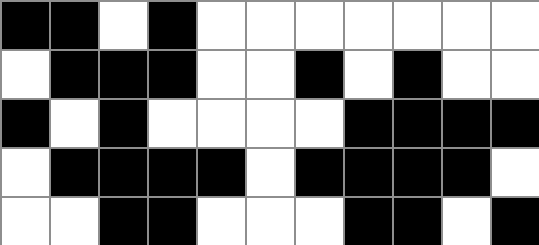[["black", "black", "white", "black", "white", "white", "white", "white", "white", "white", "white"], ["white", "black", "black", "black", "white", "white", "black", "white", "black", "white", "white"], ["black", "white", "black", "white", "white", "white", "white", "black", "black", "black", "black"], ["white", "black", "black", "black", "black", "white", "black", "black", "black", "black", "white"], ["white", "white", "black", "black", "white", "white", "white", "black", "black", "white", "black"]]